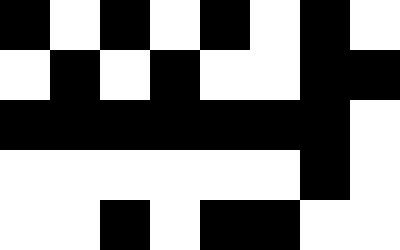[["black", "white", "black", "white", "black", "white", "black", "white"], ["white", "black", "white", "black", "white", "white", "black", "black"], ["black", "black", "black", "black", "black", "black", "black", "white"], ["white", "white", "white", "white", "white", "white", "black", "white"], ["white", "white", "black", "white", "black", "black", "white", "white"]]